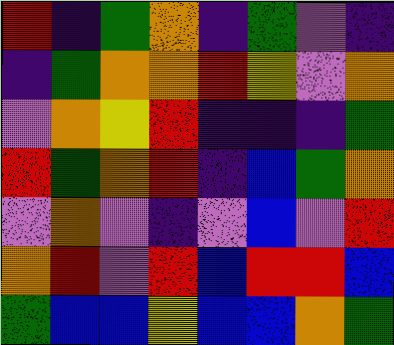[["red", "indigo", "green", "orange", "indigo", "green", "violet", "indigo"], ["indigo", "green", "orange", "orange", "red", "yellow", "violet", "orange"], ["violet", "orange", "yellow", "red", "indigo", "indigo", "indigo", "green"], ["red", "green", "orange", "red", "indigo", "blue", "green", "orange"], ["violet", "orange", "violet", "indigo", "violet", "blue", "violet", "red"], ["orange", "red", "violet", "red", "blue", "red", "red", "blue"], ["green", "blue", "blue", "yellow", "blue", "blue", "orange", "green"]]